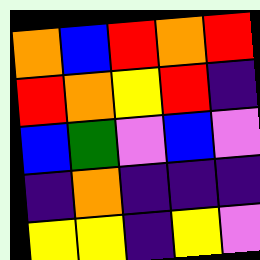[["orange", "blue", "red", "orange", "red"], ["red", "orange", "yellow", "red", "indigo"], ["blue", "green", "violet", "blue", "violet"], ["indigo", "orange", "indigo", "indigo", "indigo"], ["yellow", "yellow", "indigo", "yellow", "violet"]]